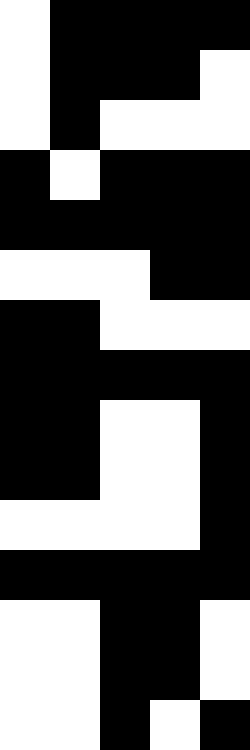[["white", "black", "black", "black", "black"], ["white", "black", "black", "black", "white"], ["white", "black", "white", "white", "white"], ["black", "white", "black", "black", "black"], ["black", "black", "black", "black", "black"], ["white", "white", "white", "black", "black"], ["black", "black", "white", "white", "white"], ["black", "black", "black", "black", "black"], ["black", "black", "white", "white", "black"], ["black", "black", "white", "white", "black"], ["white", "white", "white", "white", "black"], ["black", "black", "black", "black", "black"], ["white", "white", "black", "black", "white"], ["white", "white", "black", "black", "white"], ["white", "white", "black", "white", "black"]]